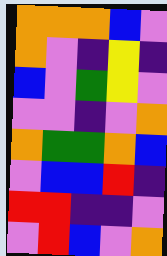[["orange", "orange", "orange", "blue", "violet"], ["orange", "violet", "indigo", "yellow", "indigo"], ["blue", "violet", "green", "yellow", "violet"], ["violet", "violet", "indigo", "violet", "orange"], ["orange", "green", "green", "orange", "blue"], ["violet", "blue", "blue", "red", "indigo"], ["red", "red", "indigo", "indigo", "violet"], ["violet", "red", "blue", "violet", "orange"]]